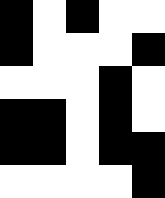[["black", "white", "black", "white", "white"], ["black", "white", "white", "white", "black"], ["white", "white", "white", "black", "white"], ["black", "black", "white", "black", "white"], ["black", "black", "white", "black", "black"], ["white", "white", "white", "white", "black"]]